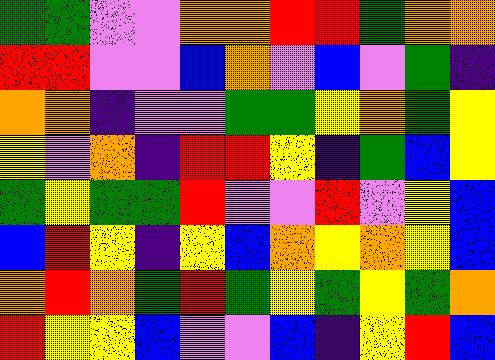[["green", "green", "violet", "violet", "orange", "orange", "red", "red", "green", "orange", "orange"], ["red", "red", "violet", "violet", "blue", "orange", "violet", "blue", "violet", "green", "indigo"], ["orange", "orange", "indigo", "violet", "violet", "green", "green", "yellow", "orange", "green", "yellow"], ["yellow", "violet", "orange", "indigo", "red", "red", "yellow", "indigo", "green", "blue", "yellow"], ["green", "yellow", "green", "green", "red", "violet", "violet", "red", "violet", "yellow", "blue"], ["blue", "red", "yellow", "indigo", "yellow", "blue", "orange", "yellow", "orange", "yellow", "blue"], ["orange", "red", "orange", "green", "red", "green", "yellow", "green", "yellow", "green", "orange"], ["red", "yellow", "yellow", "blue", "violet", "violet", "blue", "indigo", "yellow", "red", "blue"]]